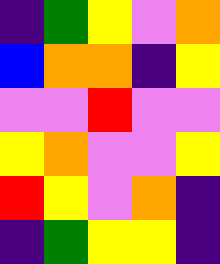[["indigo", "green", "yellow", "violet", "orange"], ["blue", "orange", "orange", "indigo", "yellow"], ["violet", "violet", "red", "violet", "violet"], ["yellow", "orange", "violet", "violet", "yellow"], ["red", "yellow", "violet", "orange", "indigo"], ["indigo", "green", "yellow", "yellow", "indigo"]]